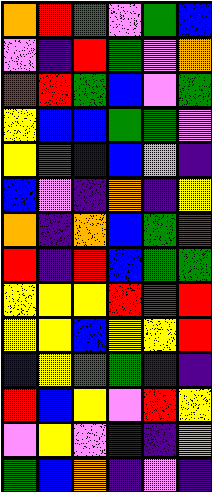[["orange", "red", "green", "violet", "green", "blue"], ["violet", "indigo", "red", "green", "violet", "orange"], ["red", "red", "green", "blue", "violet", "green"], ["yellow", "blue", "blue", "green", "green", "violet"], ["yellow", "green", "blue", "blue", "violet", "indigo"], ["blue", "violet", "indigo", "orange", "indigo", "yellow"], ["orange", "indigo", "orange", "blue", "green", "red"], ["red", "indigo", "red", "blue", "green", "green"], ["yellow", "yellow", "yellow", "red", "red", "red"], ["yellow", "yellow", "blue", "yellow", "yellow", "red"], ["blue", "yellow", "green", "green", "indigo", "indigo"], ["red", "blue", "yellow", "violet", "red", "yellow"], ["violet", "yellow", "violet", "indigo", "indigo", "orange"], ["green", "blue", "orange", "indigo", "violet", "indigo"]]